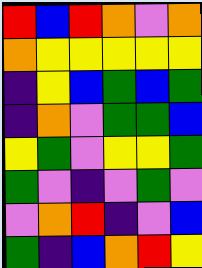[["red", "blue", "red", "orange", "violet", "orange"], ["orange", "yellow", "yellow", "yellow", "yellow", "yellow"], ["indigo", "yellow", "blue", "green", "blue", "green"], ["indigo", "orange", "violet", "green", "green", "blue"], ["yellow", "green", "violet", "yellow", "yellow", "green"], ["green", "violet", "indigo", "violet", "green", "violet"], ["violet", "orange", "red", "indigo", "violet", "blue"], ["green", "indigo", "blue", "orange", "red", "yellow"]]